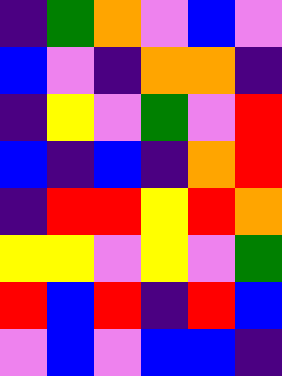[["indigo", "green", "orange", "violet", "blue", "violet"], ["blue", "violet", "indigo", "orange", "orange", "indigo"], ["indigo", "yellow", "violet", "green", "violet", "red"], ["blue", "indigo", "blue", "indigo", "orange", "red"], ["indigo", "red", "red", "yellow", "red", "orange"], ["yellow", "yellow", "violet", "yellow", "violet", "green"], ["red", "blue", "red", "indigo", "red", "blue"], ["violet", "blue", "violet", "blue", "blue", "indigo"]]